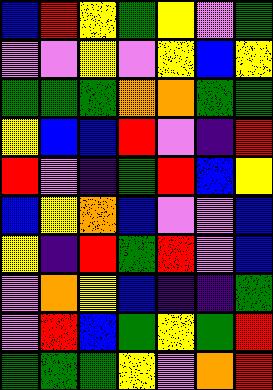[["blue", "red", "yellow", "green", "yellow", "violet", "green"], ["violet", "violet", "yellow", "violet", "yellow", "blue", "yellow"], ["green", "green", "green", "orange", "orange", "green", "green"], ["yellow", "blue", "blue", "red", "violet", "indigo", "red"], ["red", "violet", "indigo", "green", "red", "blue", "yellow"], ["blue", "yellow", "orange", "blue", "violet", "violet", "blue"], ["yellow", "indigo", "red", "green", "red", "violet", "blue"], ["violet", "orange", "yellow", "blue", "indigo", "indigo", "green"], ["violet", "red", "blue", "green", "yellow", "green", "red"], ["green", "green", "green", "yellow", "violet", "orange", "red"]]